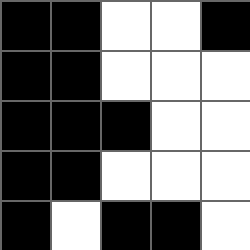[["black", "black", "white", "white", "black"], ["black", "black", "white", "white", "white"], ["black", "black", "black", "white", "white"], ["black", "black", "white", "white", "white"], ["black", "white", "black", "black", "white"]]